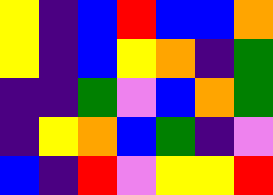[["yellow", "indigo", "blue", "red", "blue", "blue", "orange"], ["yellow", "indigo", "blue", "yellow", "orange", "indigo", "green"], ["indigo", "indigo", "green", "violet", "blue", "orange", "green"], ["indigo", "yellow", "orange", "blue", "green", "indigo", "violet"], ["blue", "indigo", "red", "violet", "yellow", "yellow", "red"]]